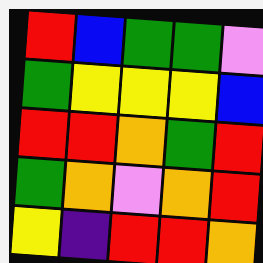[["red", "blue", "green", "green", "violet"], ["green", "yellow", "yellow", "yellow", "blue"], ["red", "red", "orange", "green", "red"], ["green", "orange", "violet", "orange", "red"], ["yellow", "indigo", "red", "red", "orange"]]